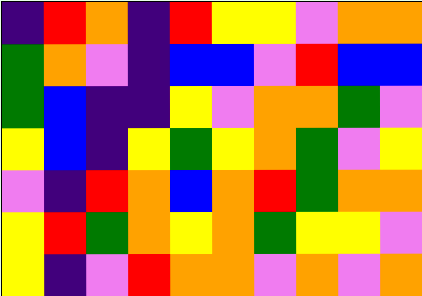[["indigo", "red", "orange", "indigo", "red", "yellow", "yellow", "violet", "orange", "orange"], ["green", "orange", "violet", "indigo", "blue", "blue", "violet", "red", "blue", "blue"], ["green", "blue", "indigo", "indigo", "yellow", "violet", "orange", "orange", "green", "violet"], ["yellow", "blue", "indigo", "yellow", "green", "yellow", "orange", "green", "violet", "yellow"], ["violet", "indigo", "red", "orange", "blue", "orange", "red", "green", "orange", "orange"], ["yellow", "red", "green", "orange", "yellow", "orange", "green", "yellow", "yellow", "violet"], ["yellow", "indigo", "violet", "red", "orange", "orange", "violet", "orange", "violet", "orange"]]